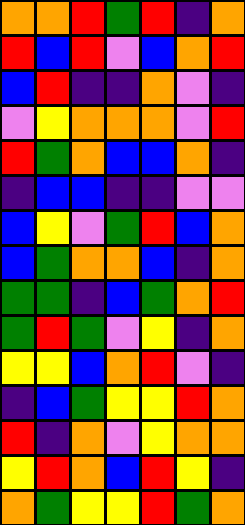[["orange", "orange", "red", "green", "red", "indigo", "orange"], ["red", "blue", "red", "violet", "blue", "orange", "red"], ["blue", "red", "indigo", "indigo", "orange", "violet", "indigo"], ["violet", "yellow", "orange", "orange", "orange", "violet", "red"], ["red", "green", "orange", "blue", "blue", "orange", "indigo"], ["indigo", "blue", "blue", "indigo", "indigo", "violet", "violet"], ["blue", "yellow", "violet", "green", "red", "blue", "orange"], ["blue", "green", "orange", "orange", "blue", "indigo", "orange"], ["green", "green", "indigo", "blue", "green", "orange", "red"], ["green", "red", "green", "violet", "yellow", "indigo", "orange"], ["yellow", "yellow", "blue", "orange", "red", "violet", "indigo"], ["indigo", "blue", "green", "yellow", "yellow", "red", "orange"], ["red", "indigo", "orange", "violet", "yellow", "orange", "orange"], ["yellow", "red", "orange", "blue", "red", "yellow", "indigo"], ["orange", "green", "yellow", "yellow", "red", "green", "orange"]]